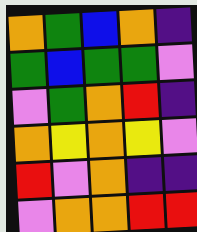[["orange", "green", "blue", "orange", "indigo"], ["green", "blue", "green", "green", "violet"], ["violet", "green", "orange", "red", "indigo"], ["orange", "yellow", "orange", "yellow", "violet"], ["red", "violet", "orange", "indigo", "indigo"], ["violet", "orange", "orange", "red", "red"]]